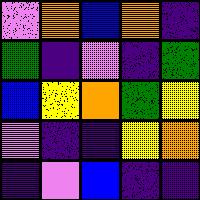[["violet", "orange", "blue", "orange", "indigo"], ["green", "indigo", "violet", "indigo", "green"], ["blue", "yellow", "orange", "green", "yellow"], ["violet", "indigo", "indigo", "yellow", "orange"], ["indigo", "violet", "blue", "indigo", "indigo"]]